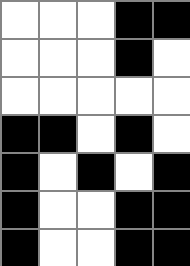[["white", "white", "white", "black", "black"], ["white", "white", "white", "black", "white"], ["white", "white", "white", "white", "white"], ["black", "black", "white", "black", "white"], ["black", "white", "black", "white", "black"], ["black", "white", "white", "black", "black"], ["black", "white", "white", "black", "black"]]